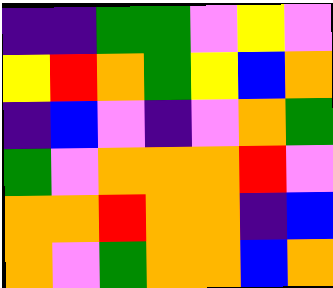[["indigo", "indigo", "green", "green", "violet", "yellow", "violet"], ["yellow", "red", "orange", "green", "yellow", "blue", "orange"], ["indigo", "blue", "violet", "indigo", "violet", "orange", "green"], ["green", "violet", "orange", "orange", "orange", "red", "violet"], ["orange", "orange", "red", "orange", "orange", "indigo", "blue"], ["orange", "violet", "green", "orange", "orange", "blue", "orange"]]